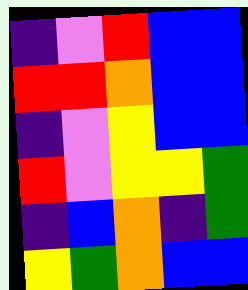[["indigo", "violet", "red", "blue", "blue"], ["red", "red", "orange", "blue", "blue"], ["indigo", "violet", "yellow", "blue", "blue"], ["red", "violet", "yellow", "yellow", "green"], ["indigo", "blue", "orange", "indigo", "green"], ["yellow", "green", "orange", "blue", "blue"]]